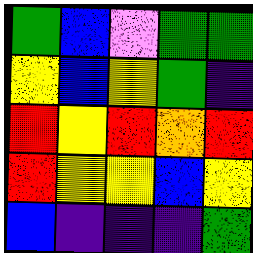[["green", "blue", "violet", "green", "green"], ["yellow", "blue", "yellow", "green", "indigo"], ["red", "yellow", "red", "orange", "red"], ["red", "yellow", "yellow", "blue", "yellow"], ["blue", "indigo", "indigo", "indigo", "green"]]